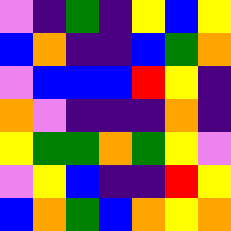[["violet", "indigo", "green", "indigo", "yellow", "blue", "yellow"], ["blue", "orange", "indigo", "indigo", "blue", "green", "orange"], ["violet", "blue", "blue", "blue", "red", "yellow", "indigo"], ["orange", "violet", "indigo", "indigo", "indigo", "orange", "indigo"], ["yellow", "green", "green", "orange", "green", "yellow", "violet"], ["violet", "yellow", "blue", "indigo", "indigo", "red", "yellow"], ["blue", "orange", "green", "blue", "orange", "yellow", "orange"]]